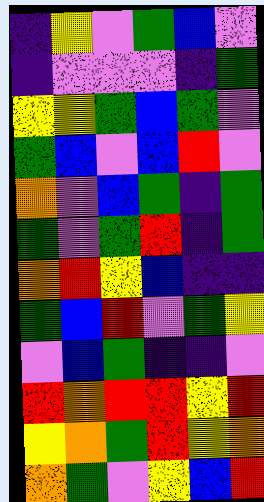[["indigo", "yellow", "violet", "green", "blue", "violet"], ["indigo", "violet", "violet", "violet", "indigo", "green"], ["yellow", "yellow", "green", "blue", "green", "violet"], ["green", "blue", "violet", "blue", "red", "violet"], ["orange", "violet", "blue", "green", "indigo", "green"], ["green", "violet", "green", "red", "indigo", "green"], ["orange", "red", "yellow", "blue", "indigo", "indigo"], ["green", "blue", "red", "violet", "green", "yellow"], ["violet", "blue", "green", "indigo", "indigo", "violet"], ["red", "orange", "red", "red", "yellow", "red"], ["yellow", "orange", "green", "red", "yellow", "orange"], ["orange", "green", "violet", "yellow", "blue", "red"]]